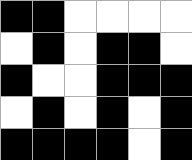[["black", "black", "white", "white", "white", "white"], ["white", "black", "white", "black", "black", "white"], ["black", "white", "white", "black", "black", "black"], ["white", "black", "white", "black", "white", "black"], ["black", "black", "black", "black", "white", "black"]]